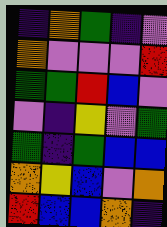[["indigo", "orange", "green", "indigo", "violet"], ["orange", "violet", "violet", "violet", "red"], ["green", "green", "red", "blue", "violet"], ["violet", "indigo", "yellow", "violet", "green"], ["green", "indigo", "green", "blue", "blue"], ["orange", "yellow", "blue", "violet", "orange"], ["red", "blue", "blue", "orange", "indigo"]]